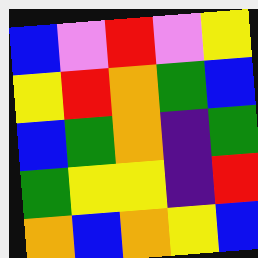[["blue", "violet", "red", "violet", "yellow"], ["yellow", "red", "orange", "green", "blue"], ["blue", "green", "orange", "indigo", "green"], ["green", "yellow", "yellow", "indigo", "red"], ["orange", "blue", "orange", "yellow", "blue"]]